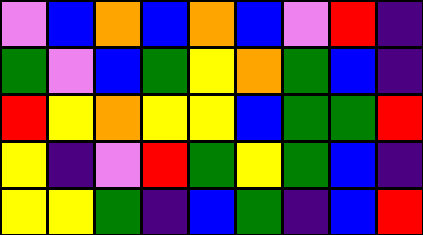[["violet", "blue", "orange", "blue", "orange", "blue", "violet", "red", "indigo"], ["green", "violet", "blue", "green", "yellow", "orange", "green", "blue", "indigo"], ["red", "yellow", "orange", "yellow", "yellow", "blue", "green", "green", "red"], ["yellow", "indigo", "violet", "red", "green", "yellow", "green", "blue", "indigo"], ["yellow", "yellow", "green", "indigo", "blue", "green", "indigo", "blue", "red"]]